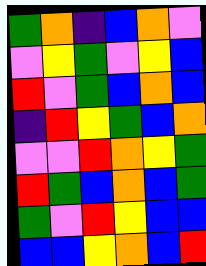[["green", "orange", "indigo", "blue", "orange", "violet"], ["violet", "yellow", "green", "violet", "yellow", "blue"], ["red", "violet", "green", "blue", "orange", "blue"], ["indigo", "red", "yellow", "green", "blue", "orange"], ["violet", "violet", "red", "orange", "yellow", "green"], ["red", "green", "blue", "orange", "blue", "green"], ["green", "violet", "red", "yellow", "blue", "blue"], ["blue", "blue", "yellow", "orange", "blue", "red"]]